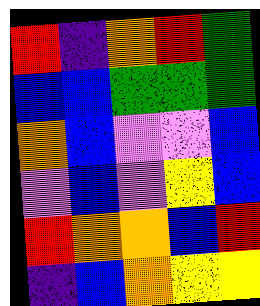[["red", "indigo", "orange", "red", "green"], ["blue", "blue", "green", "green", "green"], ["orange", "blue", "violet", "violet", "blue"], ["violet", "blue", "violet", "yellow", "blue"], ["red", "orange", "orange", "blue", "red"], ["indigo", "blue", "orange", "yellow", "yellow"]]